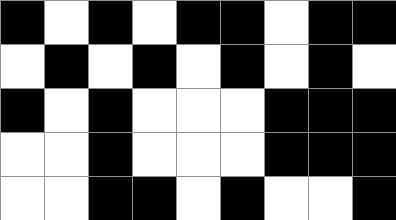[["black", "white", "black", "white", "black", "black", "white", "black", "black"], ["white", "black", "white", "black", "white", "black", "white", "black", "white"], ["black", "white", "black", "white", "white", "white", "black", "black", "black"], ["white", "white", "black", "white", "white", "white", "black", "black", "black"], ["white", "white", "black", "black", "white", "black", "white", "white", "black"]]